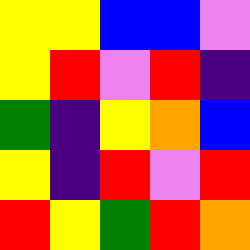[["yellow", "yellow", "blue", "blue", "violet"], ["yellow", "red", "violet", "red", "indigo"], ["green", "indigo", "yellow", "orange", "blue"], ["yellow", "indigo", "red", "violet", "red"], ["red", "yellow", "green", "red", "orange"]]